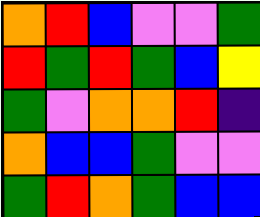[["orange", "red", "blue", "violet", "violet", "green"], ["red", "green", "red", "green", "blue", "yellow"], ["green", "violet", "orange", "orange", "red", "indigo"], ["orange", "blue", "blue", "green", "violet", "violet"], ["green", "red", "orange", "green", "blue", "blue"]]